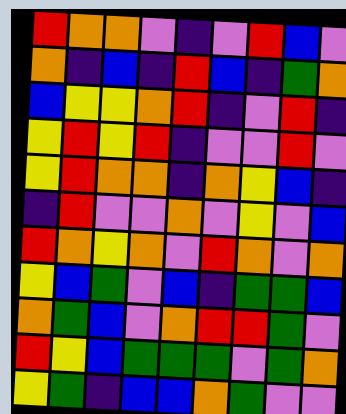[["red", "orange", "orange", "violet", "indigo", "violet", "red", "blue", "violet"], ["orange", "indigo", "blue", "indigo", "red", "blue", "indigo", "green", "orange"], ["blue", "yellow", "yellow", "orange", "red", "indigo", "violet", "red", "indigo"], ["yellow", "red", "yellow", "red", "indigo", "violet", "violet", "red", "violet"], ["yellow", "red", "orange", "orange", "indigo", "orange", "yellow", "blue", "indigo"], ["indigo", "red", "violet", "violet", "orange", "violet", "yellow", "violet", "blue"], ["red", "orange", "yellow", "orange", "violet", "red", "orange", "violet", "orange"], ["yellow", "blue", "green", "violet", "blue", "indigo", "green", "green", "blue"], ["orange", "green", "blue", "violet", "orange", "red", "red", "green", "violet"], ["red", "yellow", "blue", "green", "green", "green", "violet", "green", "orange"], ["yellow", "green", "indigo", "blue", "blue", "orange", "green", "violet", "violet"]]